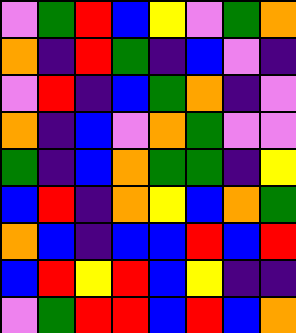[["violet", "green", "red", "blue", "yellow", "violet", "green", "orange"], ["orange", "indigo", "red", "green", "indigo", "blue", "violet", "indigo"], ["violet", "red", "indigo", "blue", "green", "orange", "indigo", "violet"], ["orange", "indigo", "blue", "violet", "orange", "green", "violet", "violet"], ["green", "indigo", "blue", "orange", "green", "green", "indigo", "yellow"], ["blue", "red", "indigo", "orange", "yellow", "blue", "orange", "green"], ["orange", "blue", "indigo", "blue", "blue", "red", "blue", "red"], ["blue", "red", "yellow", "red", "blue", "yellow", "indigo", "indigo"], ["violet", "green", "red", "red", "blue", "red", "blue", "orange"]]